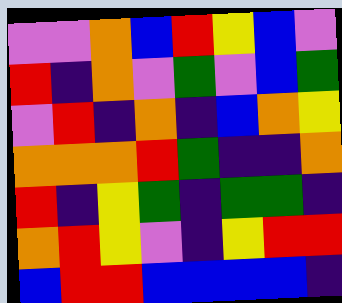[["violet", "violet", "orange", "blue", "red", "yellow", "blue", "violet"], ["red", "indigo", "orange", "violet", "green", "violet", "blue", "green"], ["violet", "red", "indigo", "orange", "indigo", "blue", "orange", "yellow"], ["orange", "orange", "orange", "red", "green", "indigo", "indigo", "orange"], ["red", "indigo", "yellow", "green", "indigo", "green", "green", "indigo"], ["orange", "red", "yellow", "violet", "indigo", "yellow", "red", "red"], ["blue", "red", "red", "blue", "blue", "blue", "blue", "indigo"]]